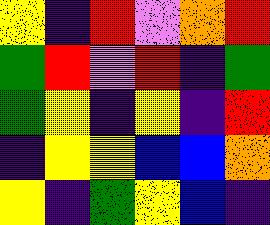[["yellow", "indigo", "red", "violet", "orange", "red"], ["green", "red", "violet", "red", "indigo", "green"], ["green", "yellow", "indigo", "yellow", "indigo", "red"], ["indigo", "yellow", "yellow", "blue", "blue", "orange"], ["yellow", "indigo", "green", "yellow", "blue", "indigo"]]